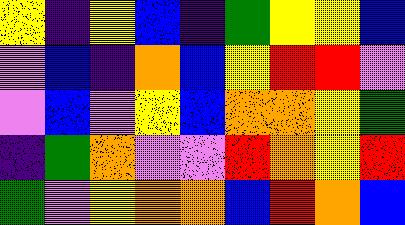[["yellow", "indigo", "yellow", "blue", "indigo", "green", "yellow", "yellow", "blue"], ["violet", "blue", "indigo", "orange", "blue", "yellow", "red", "red", "violet"], ["violet", "blue", "violet", "yellow", "blue", "orange", "orange", "yellow", "green"], ["indigo", "green", "orange", "violet", "violet", "red", "orange", "yellow", "red"], ["green", "violet", "yellow", "orange", "orange", "blue", "red", "orange", "blue"]]